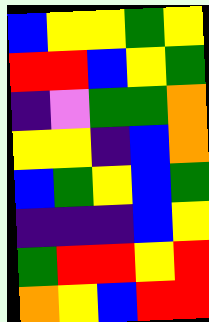[["blue", "yellow", "yellow", "green", "yellow"], ["red", "red", "blue", "yellow", "green"], ["indigo", "violet", "green", "green", "orange"], ["yellow", "yellow", "indigo", "blue", "orange"], ["blue", "green", "yellow", "blue", "green"], ["indigo", "indigo", "indigo", "blue", "yellow"], ["green", "red", "red", "yellow", "red"], ["orange", "yellow", "blue", "red", "red"]]